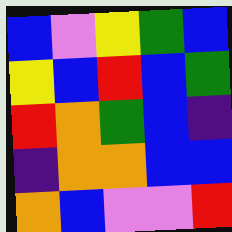[["blue", "violet", "yellow", "green", "blue"], ["yellow", "blue", "red", "blue", "green"], ["red", "orange", "green", "blue", "indigo"], ["indigo", "orange", "orange", "blue", "blue"], ["orange", "blue", "violet", "violet", "red"]]